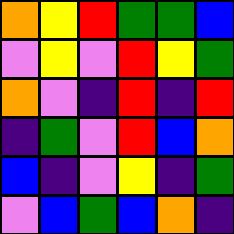[["orange", "yellow", "red", "green", "green", "blue"], ["violet", "yellow", "violet", "red", "yellow", "green"], ["orange", "violet", "indigo", "red", "indigo", "red"], ["indigo", "green", "violet", "red", "blue", "orange"], ["blue", "indigo", "violet", "yellow", "indigo", "green"], ["violet", "blue", "green", "blue", "orange", "indigo"]]